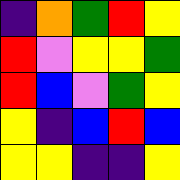[["indigo", "orange", "green", "red", "yellow"], ["red", "violet", "yellow", "yellow", "green"], ["red", "blue", "violet", "green", "yellow"], ["yellow", "indigo", "blue", "red", "blue"], ["yellow", "yellow", "indigo", "indigo", "yellow"]]